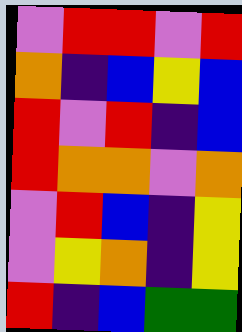[["violet", "red", "red", "violet", "red"], ["orange", "indigo", "blue", "yellow", "blue"], ["red", "violet", "red", "indigo", "blue"], ["red", "orange", "orange", "violet", "orange"], ["violet", "red", "blue", "indigo", "yellow"], ["violet", "yellow", "orange", "indigo", "yellow"], ["red", "indigo", "blue", "green", "green"]]